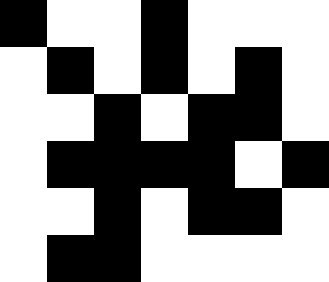[["black", "white", "white", "black", "white", "white", "white"], ["white", "black", "white", "black", "white", "black", "white"], ["white", "white", "black", "white", "black", "black", "white"], ["white", "black", "black", "black", "black", "white", "black"], ["white", "white", "black", "white", "black", "black", "white"], ["white", "black", "black", "white", "white", "white", "white"]]